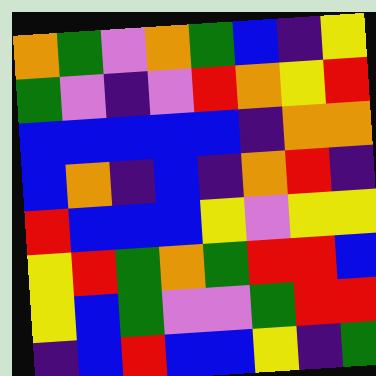[["orange", "green", "violet", "orange", "green", "blue", "indigo", "yellow"], ["green", "violet", "indigo", "violet", "red", "orange", "yellow", "red"], ["blue", "blue", "blue", "blue", "blue", "indigo", "orange", "orange"], ["blue", "orange", "indigo", "blue", "indigo", "orange", "red", "indigo"], ["red", "blue", "blue", "blue", "yellow", "violet", "yellow", "yellow"], ["yellow", "red", "green", "orange", "green", "red", "red", "blue"], ["yellow", "blue", "green", "violet", "violet", "green", "red", "red"], ["indigo", "blue", "red", "blue", "blue", "yellow", "indigo", "green"]]